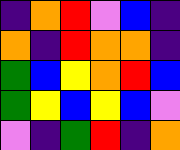[["indigo", "orange", "red", "violet", "blue", "indigo"], ["orange", "indigo", "red", "orange", "orange", "indigo"], ["green", "blue", "yellow", "orange", "red", "blue"], ["green", "yellow", "blue", "yellow", "blue", "violet"], ["violet", "indigo", "green", "red", "indigo", "orange"]]